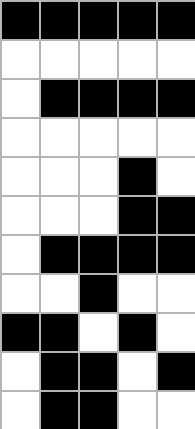[["black", "black", "black", "black", "black"], ["white", "white", "white", "white", "white"], ["white", "black", "black", "black", "black"], ["white", "white", "white", "white", "white"], ["white", "white", "white", "black", "white"], ["white", "white", "white", "black", "black"], ["white", "black", "black", "black", "black"], ["white", "white", "black", "white", "white"], ["black", "black", "white", "black", "white"], ["white", "black", "black", "white", "black"], ["white", "black", "black", "white", "white"]]